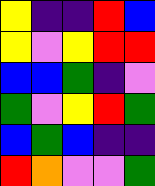[["yellow", "indigo", "indigo", "red", "blue"], ["yellow", "violet", "yellow", "red", "red"], ["blue", "blue", "green", "indigo", "violet"], ["green", "violet", "yellow", "red", "green"], ["blue", "green", "blue", "indigo", "indigo"], ["red", "orange", "violet", "violet", "green"]]